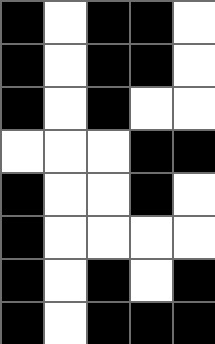[["black", "white", "black", "black", "white"], ["black", "white", "black", "black", "white"], ["black", "white", "black", "white", "white"], ["white", "white", "white", "black", "black"], ["black", "white", "white", "black", "white"], ["black", "white", "white", "white", "white"], ["black", "white", "black", "white", "black"], ["black", "white", "black", "black", "black"]]